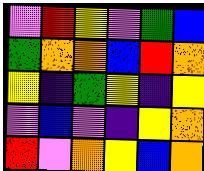[["violet", "red", "yellow", "violet", "green", "blue"], ["green", "orange", "orange", "blue", "red", "orange"], ["yellow", "indigo", "green", "yellow", "indigo", "yellow"], ["violet", "blue", "violet", "indigo", "yellow", "orange"], ["red", "violet", "orange", "yellow", "blue", "orange"]]